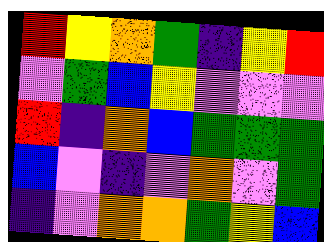[["red", "yellow", "orange", "green", "indigo", "yellow", "red"], ["violet", "green", "blue", "yellow", "violet", "violet", "violet"], ["red", "indigo", "orange", "blue", "green", "green", "green"], ["blue", "violet", "indigo", "violet", "orange", "violet", "green"], ["indigo", "violet", "orange", "orange", "green", "yellow", "blue"]]